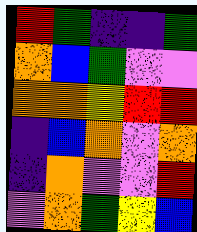[["red", "green", "indigo", "indigo", "green"], ["orange", "blue", "green", "violet", "violet"], ["orange", "orange", "yellow", "red", "red"], ["indigo", "blue", "orange", "violet", "orange"], ["indigo", "orange", "violet", "violet", "red"], ["violet", "orange", "green", "yellow", "blue"]]